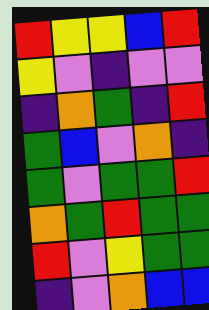[["red", "yellow", "yellow", "blue", "red"], ["yellow", "violet", "indigo", "violet", "violet"], ["indigo", "orange", "green", "indigo", "red"], ["green", "blue", "violet", "orange", "indigo"], ["green", "violet", "green", "green", "red"], ["orange", "green", "red", "green", "green"], ["red", "violet", "yellow", "green", "green"], ["indigo", "violet", "orange", "blue", "blue"]]